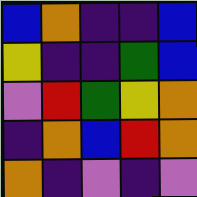[["blue", "orange", "indigo", "indigo", "blue"], ["yellow", "indigo", "indigo", "green", "blue"], ["violet", "red", "green", "yellow", "orange"], ["indigo", "orange", "blue", "red", "orange"], ["orange", "indigo", "violet", "indigo", "violet"]]